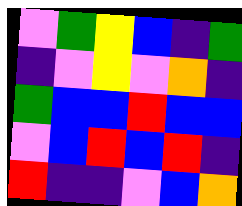[["violet", "green", "yellow", "blue", "indigo", "green"], ["indigo", "violet", "yellow", "violet", "orange", "indigo"], ["green", "blue", "blue", "red", "blue", "blue"], ["violet", "blue", "red", "blue", "red", "indigo"], ["red", "indigo", "indigo", "violet", "blue", "orange"]]